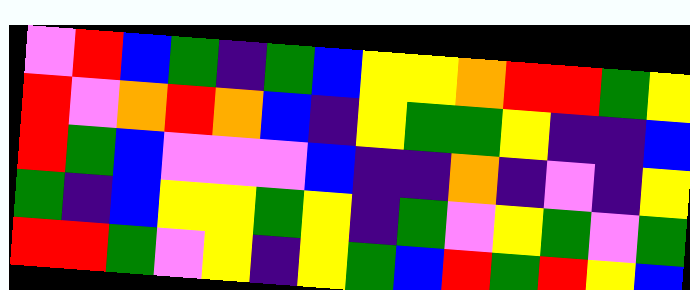[["violet", "red", "blue", "green", "indigo", "green", "blue", "yellow", "yellow", "orange", "red", "red", "green", "yellow"], ["red", "violet", "orange", "red", "orange", "blue", "indigo", "yellow", "green", "green", "yellow", "indigo", "indigo", "blue"], ["red", "green", "blue", "violet", "violet", "violet", "blue", "indigo", "indigo", "orange", "indigo", "violet", "indigo", "yellow"], ["green", "indigo", "blue", "yellow", "yellow", "green", "yellow", "indigo", "green", "violet", "yellow", "green", "violet", "green"], ["red", "red", "green", "violet", "yellow", "indigo", "yellow", "green", "blue", "red", "green", "red", "yellow", "blue"]]